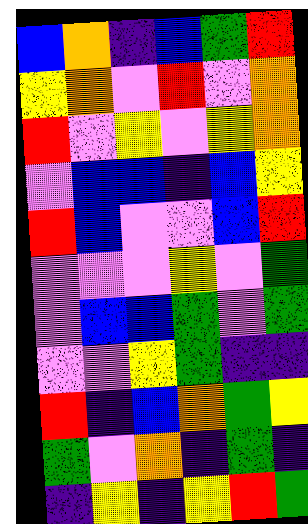[["blue", "orange", "indigo", "blue", "green", "red"], ["yellow", "orange", "violet", "red", "violet", "orange"], ["red", "violet", "yellow", "violet", "yellow", "orange"], ["violet", "blue", "blue", "indigo", "blue", "yellow"], ["red", "blue", "violet", "violet", "blue", "red"], ["violet", "violet", "violet", "yellow", "violet", "green"], ["violet", "blue", "blue", "green", "violet", "green"], ["violet", "violet", "yellow", "green", "indigo", "indigo"], ["red", "indigo", "blue", "orange", "green", "yellow"], ["green", "violet", "orange", "indigo", "green", "indigo"], ["indigo", "yellow", "indigo", "yellow", "red", "green"]]